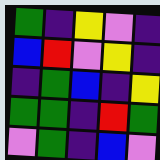[["green", "indigo", "yellow", "violet", "indigo"], ["blue", "red", "violet", "yellow", "indigo"], ["indigo", "green", "blue", "indigo", "yellow"], ["green", "green", "indigo", "red", "green"], ["violet", "green", "indigo", "blue", "violet"]]